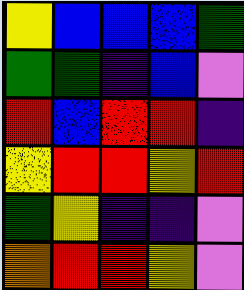[["yellow", "blue", "blue", "blue", "green"], ["green", "green", "indigo", "blue", "violet"], ["red", "blue", "red", "red", "indigo"], ["yellow", "red", "red", "yellow", "red"], ["green", "yellow", "indigo", "indigo", "violet"], ["orange", "red", "red", "yellow", "violet"]]